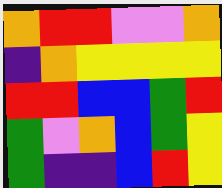[["orange", "red", "red", "violet", "violet", "orange"], ["indigo", "orange", "yellow", "yellow", "yellow", "yellow"], ["red", "red", "blue", "blue", "green", "red"], ["green", "violet", "orange", "blue", "green", "yellow"], ["green", "indigo", "indigo", "blue", "red", "yellow"]]